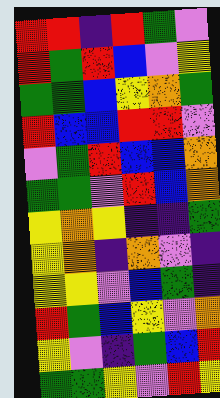[["red", "red", "indigo", "red", "green", "violet"], ["red", "green", "red", "blue", "violet", "yellow"], ["green", "green", "blue", "yellow", "orange", "green"], ["red", "blue", "blue", "red", "red", "violet"], ["violet", "green", "red", "blue", "blue", "orange"], ["green", "green", "violet", "red", "blue", "orange"], ["yellow", "orange", "yellow", "indigo", "indigo", "green"], ["yellow", "orange", "indigo", "orange", "violet", "indigo"], ["yellow", "yellow", "violet", "blue", "green", "indigo"], ["red", "green", "blue", "yellow", "violet", "orange"], ["yellow", "violet", "indigo", "green", "blue", "red"], ["green", "green", "yellow", "violet", "red", "yellow"]]